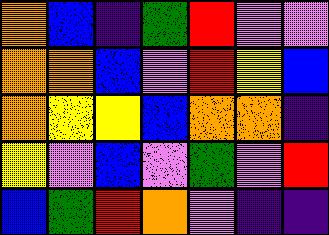[["orange", "blue", "indigo", "green", "red", "violet", "violet"], ["orange", "orange", "blue", "violet", "red", "yellow", "blue"], ["orange", "yellow", "yellow", "blue", "orange", "orange", "indigo"], ["yellow", "violet", "blue", "violet", "green", "violet", "red"], ["blue", "green", "red", "orange", "violet", "indigo", "indigo"]]